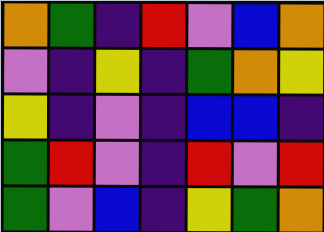[["orange", "green", "indigo", "red", "violet", "blue", "orange"], ["violet", "indigo", "yellow", "indigo", "green", "orange", "yellow"], ["yellow", "indigo", "violet", "indigo", "blue", "blue", "indigo"], ["green", "red", "violet", "indigo", "red", "violet", "red"], ["green", "violet", "blue", "indigo", "yellow", "green", "orange"]]